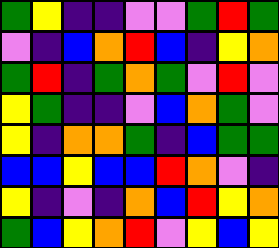[["green", "yellow", "indigo", "indigo", "violet", "violet", "green", "red", "green"], ["violet", "indigo", "blue", "orange", "red", "blue", "indigo", "yellow", "orange"], ["green", "red", "indigo", "green", "orange", "green", "violet", "red", "violet"], ["yellow", "green", "indigo", "indigo", "violet", "blue", "orange", "green", "violet"], ["yellow", "indigo", "orange", "orange", "green", "indigo", "blue", "green", "green"], ["blue", "blue", "yellow", "blue", "blue", "red", "orange", "violet", "indigo"], ["yellow", "indigo", "violet", "indigo", "orange", "blue", "red", "yellow", "orange"], ["green", "blue", "yellow", "orange", "red", "violet", "yellow", "blue", "yellow"]]